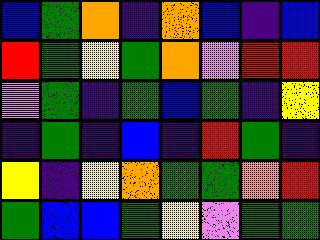[["blue", "green", "orange", "indigo", "orange", "blue", "indigo", "blue"], ["red", "green", "yellow", "green", "orange", "violet", "red", "red"], ["violet", "green", "indigo", "green", "blue", "green", "indigo", "yellow"], ["indigo", "green", "indigo", "blue", "indigo", "red", "green", "indigo"], ["yellow", "indigo", "yellow", "orange", "green", "green", "orange", "red"], ["green", "blue", "blue", "green", "yellow", "violet", "green", "green"]]